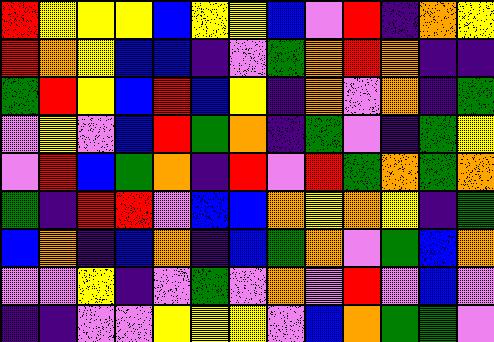[["red", "yellow", "yellow", "yellow", "blue", "yellow", "yellow", "blue", "violet", "red", "indigo", "orange", "yellow"], ["red", "orange", "yellow", "blue", "blue", "indigo", "violet", "green", "orange", "red", "orange", "indigo", "indigo"], ["green", "red", "yellow", "blue", "red", "blue", "yellow", "indigo", "orange", "violet", "orange", "indigo", "green"], ["violet", "yellow", "violet", "blue", "red", "green", "orange", "indigo", "green", "violet", "indigo", "green", "yellow"], ["violet", "red", "blue", "green", "orange", "indigo", "red", "violet", "red", "green", "orange", "green", "orange"], ["green", "indigo", "red", "red", "violet", "blue", "blue", "orange", "yellow", "orange", "yellow", "indigo", "green"], ["blue", "orange", "indigo", "blue", "orange", "indigo", "blue", "green", "orange", "violet", "green", "blue", "orange"], ["violet", "violet", "yellow", "indigo", "violet", "green", "violet", "orange", "violet", "red", "violet", "blue", "violet"], ["indigo", "indigo", "violet", "violet", "yellow", "yellow", "yellow", "violet", "blue", "orange", "green", "green", "violet"]]